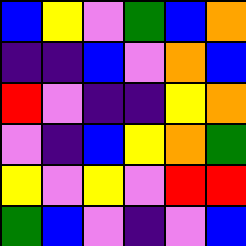[["blue", "yellow", "violet", "green", "blue", "orange"], ["indigo", "indigo", "blue", "violet", "orange", "blue"], ["red", "violet", "indigo", "indigo", "yellow", "orange"], ["violet", "indigo", "blue", "yellow", "orange", "green"], ["yellow", "violet", "yellow", "violet", "red", "red"], ["green", "blue", "violet", "indigo", "violet", "blue"]]